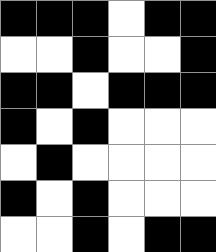[["black", "black", "black", "white", "black", "black"], ["white", "white", "black", "white", "white", "black"], ["black", "black", "white", "black", "black", "black"], ["black", "white", "black", "white", "white", "white"], ["white", "black", "white", "white", "white", "white"], ["black", "white", "black", "white", "white", "white"], ["white", "white", "black", "white", "black", "black"]]